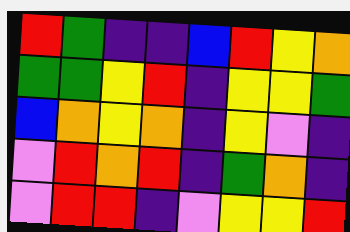[["red", "green", "indigo", "indigo", "blue", "red", "yellow", "orange"], ["green", "green", "yellow", "red", "indigo", "yellow", "yellow", "green"], ["blue", "orange", "yellow", "orange", "indigo", "yellow", "violet", "indigo"], ["violet", "red", "orange", "red", "indigo", "green", "orange", "indigo"], ["violet", "red", "red", "indigo", "violet", "yellow", "yellow", "red"]]